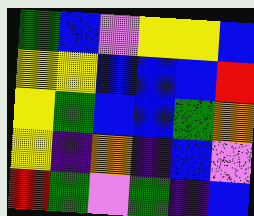[["green", "blue", "violet", "yellow", "yellow", "blue"], ["yellow", "yellow", "blue", "blue", "blue", "red"], ["yellow", "green", "blue", "blue", "green", "orange"], ["yellow", "indigo", "orange", "indigo", "blue", "violet"], ["red", "green", "violet", "green", "indigo", "blue"]]